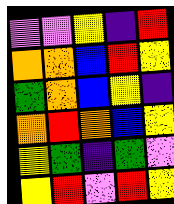[["violet", "violet", "yellow", "indigo", "red"], ["orange", "orange", "blue", "red", "yellow"], ["green", "orange", "blue", "yellow", "indigo"], ["orange", "red", "orange", "blue", "yellow"], ["yellow", "green", "indigo", "green", "violet"], ["yellow", "red", "violet", "red", "yellow"]]